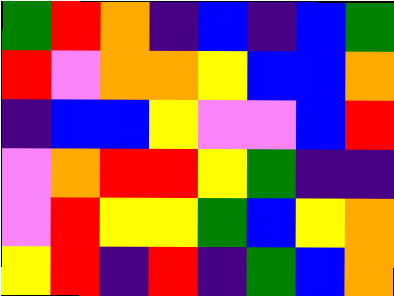[["green", "red", "orange", "indigo", "blue", "indigo", "blue", "green"], ["red", "violet", "orange", "orange", "yellow", "blue", "blue", "orange"], ["indigo", "blue", "blue", "yellow", "violet", "violet", "blue", "red"], ["violet", "orange", "red", "red", "yellow", "green", "indigo", "indigo"], ["violet", "red", "yellow", "yellow", "green", "blue", "yellow", "orange"], ["yellow", "red", "indigo", "red", "indigo", "green", "blue", "orange"]]